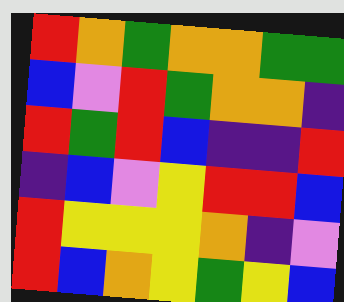[["red", "orange", "green", "orange", "orange", "green", "green"], ["blue", "violet", "red", "green", "orange", "orange", "indigo"], ["red", "green", "red", "blue", "indigo", "indigo", "red"], ["indigo", "blue", "violet", "yellow", "red", "red", "blue"], ["red", "yellow", "yellow", "yellow", "orange", "indigo", "violet"], ["red", "blue", "orange", "yellow", "green", "yellow", "blue"]]